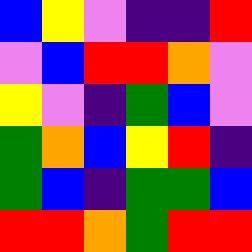[["blue", "yellow", "violet", "indigo", "indigo", "red"], ["violet", "blue", "red", "red", "orange", "violet"], ["yellow", "violet", "indigo", "green", "blue", "violet"], ["green", "orange", "blue", "yellow", "red", "indigo"], ["green", "blue", "indigo", "green", "green", "blue"], ["red", "red", "orange", "green", "red", "red"]]